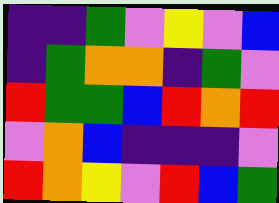[["indigo", "indigo", "green", "violet", "yellow", "violet", "blue"], ["indigo", "green", "orange", "orange", "indigo", "green", "violet"], ["red", "green", "green", "blue", "red", "orange", "red"], ["violet", "orange", "blue", "indigo", "indigo", "indigo", "violet"], ["red", "orange", "yellow", "violet", "red", "blue", "green"]]